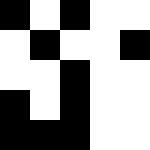[["black", "white", "black", "white", "white"], ["white", "black", "white", "white", "black"], ["white", "white", "black", "white", "white"], ["black", "white", "black", "white", "white"], ["black", "black", "black", "white", "white"]]